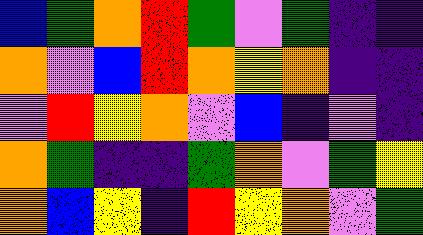[["blue", "green", "orange", "red", "green", "violet", "green", "indigo", "indigo"], ["orange", "violet", "blue", "red", "orange", "yellow", "orange", "indigo", "indigo"], ["violet", "red", "yellow", "orange", "violet", "blue", "indigo", "violet", "indigo"], ["orange", "green", "indigo", "indigo", "green", "orange", "violet", "green", "yellow"], ["orange", "blue", "yellow", "indigo", "red", "yellow", "orange", "violet", "green"]]